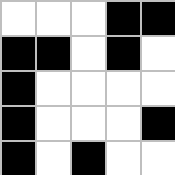[["white", "white", "white", "black", "black"], ["black", "black", "white", "black", "white"], ["black", "white", "white", "white", "white"], ["black", "white", "white", "white", "black"], ["black", "white", "black", "white", "white"]]